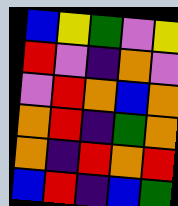[["blue", "yellow", "green", "violet", "yellow"], ["red", "violet", "indigo", "orange", "violet"], ["violet", "red", "orange", "blue", "orange"], ["orange", "red", "indigo", "green", "orange"], ["orange", "indigo", "red", "orange", "red"], ["blue", "red", "indigo", "blue", "green"]]